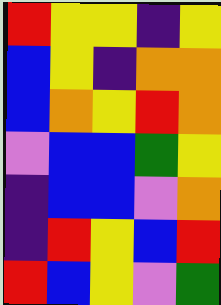[["red", "yellow", "yellow", "indigo", "yellow"], ["blue", "yellow", "indigo", "orange", "orange"], ["blue", "orange", "yellow", "red", "orange"], ["violet", "blue", "blue", "green", "yellow"], ["indigo", "blue", "blue", "violet", "orange"], ["indigo", "red", "yellow", "blue", "red"], ["red", "blue", "yellow", "violet", "green"]]